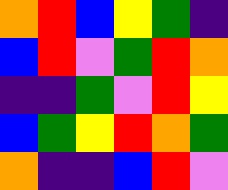[["orange", "red", "blue", "yellow", "green", "indigo"], ["blue", "red", "violet", "green", "red", "orange"], ["indigo", "indigo", "green", "violet", "red", "yellow"], ["blue", "green", "yellow", "red", "orange", "green"], ["orange", "indigo", "indigo", "blue", "red", "violet"]]